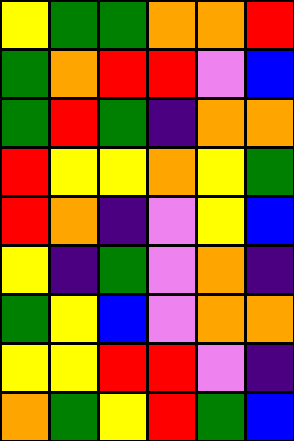[["yellow", "green", "green", "orange", "orange", "red"], ["green", "orange", "red", "red", "violet", "blue"], ["green", "red", "green", "indigo", "orange", "orange"], ["red", "yellow", "yellow", "orange", "yellow", "green"], ["red", "orange", "indigo", "violet", "yellow", "blue"], ["yellow", "indigo", "green", "violet", "orange", "indigo"], ["green", "yellow", "blue", "violet", "orange", "orange"], ["yellow", "yellow", "red", "red", "violet", "indigo"], ["orange", "green", "yellow", "red", "green", "blue"]]